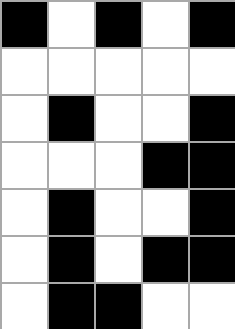[["black", "white", "black", "white", "black"], ["white", "white", "white", "white", "white"], ["white", "black", "white", "white", "black"], ["white", "white", "white", "black", "black"], ["white", "black", "white", "white", "black"], ["white", "black", "white", "black", "black"], ["white", "black", "black", "white", "white"]]